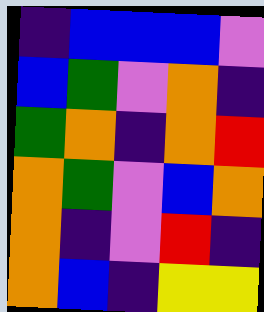[["indigo", "blue", "blue", "blue", "violet"], ["blue", "green", "violet", "orange", "indigo"], ["green", "orange", "indigo", "orange", "red"], ["orange", "green", "violet", "blue", "orange"], ["orange", "indigo", "violet", "red", "indigo"], ["orange", "blue", "indigo", "yellow", "yellow"]]